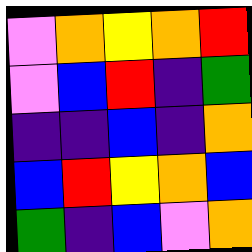[["violet", "orange", "yellow", "orange", "red"], ["violet", "blue", "red", "indigo", "green"], ["indigo", "indigo", "blue", "indigo", "orange"], ["blue", "red", "yellow", "orange", "blue"], ["green", "indigo", "blue", "violet", "orange"]]